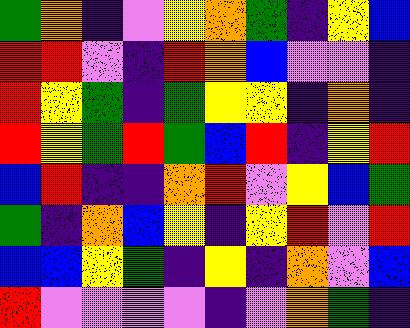[["green", "orange", "indigo", "violet", "yellow", "orange", "green", "indigo", "yellow", "blue"], ["red", "red", "violet", "indigo", "red", "orange", "blue", "violet", "violet", "indigo"], ["red", "yellow", "green", "indigo", "green", "yellow", "yellow", "indigo", "orange", "indigo"], ["red", "yellow", "green", "red", "green", "blue", "red", "indigo", "yellow", "red"], ["blue", "red", "indigo", "indigo", "orange", "red", "violet", "yellow", "blue", "green"], ["green", "indigo", "orange", "blue", "yellow", "indigo", "yellow", "red", "violet", "red"], ["blue", "blue", "yellow", "green", "indigo", "yellow", "indigo", "orange", "violet", "blue"], ["red", "violet", "violet", "violet", "violet", "indigo", "violet", "orange", "green", "indigo"]]